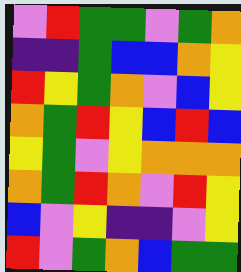[["violet", "red", "green", "green", "violet", "green", "orange"], ["indigo", "indigo", "green", "blue", "blue", "orange", "yellow"], ["red", "yellow", "green", "orange", "violet", "blue", "yellow"], ["orange", "green", "red", "yellow", "blue", "red", "blue"], ["yellow", "green", "violet", "yellow", "orange", "orange", "orange"], ["orange", "green", "red", "orange", "violet", "red", "yellow"], ["blue", "violet", "yellow", "indigo", "indigo", "violet", "yellow"], ["red", "violet", "green", "orange", "blue", "green", "green"]]